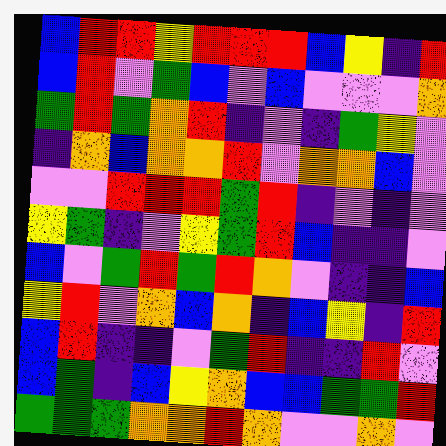[["blue", "red", "red", "yellow", "red", "red", "red", "blue", "yellow", "indigo", "red"], ["blue", "red", "violet", "green", "blue", "violet", "blue", "violet", "violet", "violet", "orange"], ["green", "red", "green", "orange", "red", "indigo", "violet", "indigo", "green", "yellow", "violet"], ["indigo", "orange", "blue", "orange", "orange", "red", "violet", "orange", "orange", "blue", "violet"], ["violet", "violet", "red", "red", "red", "green", "red", "indigo", "violet", "indigo", "violet"], ["yellow", "green", "indigo", "violet", "yellow", "green", "red", "blue", "indigo", "indigo", "violet"], ["blue", "violet", "green", "red", "green", "red", "orange", "violet", "indigo", "indigo", "blue"], ["yellow", "red", "violet", "orange", "blue", "orange", "indigo", "blue", "yellow", "indigo", "red"], ["blue", "red", "indigo", "indigo", "violet", "green", "red", "indigo", "indigo", "red", "violet"], ["blue", "green", "indigo", "blue", "yellow", "orange", "blue", "blue", "green", "green", "red"], ["green", "green", "green", "orange", "orange", "red", "orange", "violet", "violet", "orange", "violet"]]